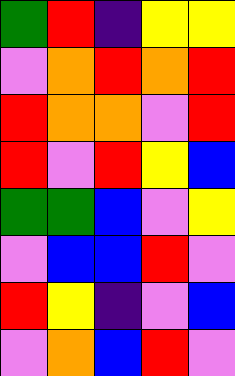[["green", "red", "indigo", "yellow", "yellow"], ["violet", "orange", "red", "orange", "red"], ["red", "orange", "orange", "violet", "red"], ["red", "violet", "red", "yellow", "blue"], ["green", "green", "blue", "violet", "yellow"], ["violet", "blue", "blue", "red", "violet"], ["red", "yellow", "indigo", "violet", "blue"], ["violet", "orange", "blue", "red", "violet"]]